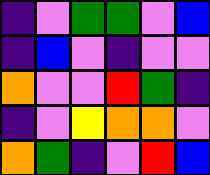[["indigo", "violet", "green", "green", "violet", "blue"], ["indigo", "blue", "violet", "indigo", "violet", "violet"], ["orange", "violet", "violet", "red", "green", "indigo"], ["indigo", "violet", "yellow", "orange", "orange", "violet"], ["orange", "green", "indigo", "violet", "red", "blue"]]